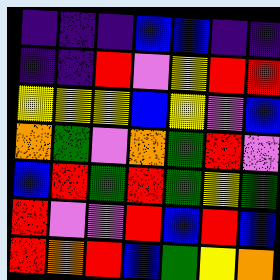[["indigo", "indigo", "indigo", "blue", "blue", "indigo", "indigo"], ["indigo", "indigo", "red", "violet", "yellow", "red", "red"], ["yellow", "yellow", "yellow", "blue", "yellow", "violet", "blue"], ["orange", "green", "violet", "orange", "green", "red", "violet"], ["blue", "red", "green", "red", "green", "yellow", "green"], ["red", "violet", "violet", "red", "blue", "red", "blue"], ["red", "orange", "red", "blue", "green", "yellow", "orange"]]